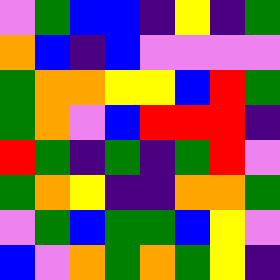[["violet", "green", "blue", "blue", "indigo", "yellow", "indigo", "green"], ["orange", "blue", "indigo", "blue", "violet", "violet", "violet", "violet"], ["green", "orange", "orange", "yellow", "yellow", "blue", "red", "green"], ["green", "orange", "violet", "blue", "red", "red", "red", "indigo"], ["red", "green", "indigo", "green", "indigo", "green", "red", "violet"], ["green", "orange", "yellow", "indigo", "indigo", "orange", "orange", "green"], ["violet", "green", "blue", "green", "green", "blue", "yellow", "violet"], ["blue", "violet", "orange", "green", "orange", "green", "yellow", "indigo"]]